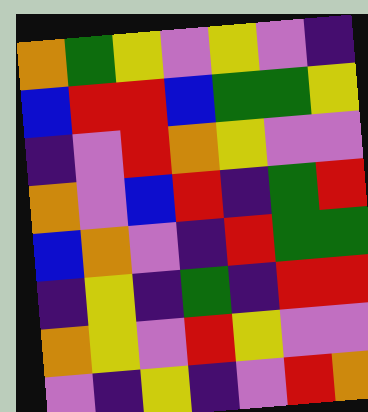[["orange", "green", "yellow", "violet", "yellow", "violet", "indigo"], ["blue", "red", "red", "blue", "green", "green", "yellow"], ["indigo", "violet", "red", "orange", "yellow", "violet", "violet"], ["orange", "violet", "blue", "red", "indigo", "green", "red"], ["blue", "orange", "violet", "indigo", "red", "green", "green"], ["indigo", "yellow", "indigo", "green", "indigo", "red", "red"], ["orange", "yellow", "violet", "red", "yellow", "violet", "violet"], ["violet", "indigo", "yellow", "indigo", "violet", "red", "orange"]]